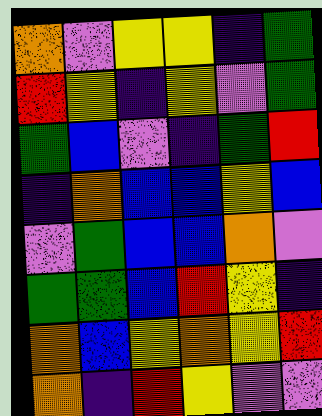[["orange", "violet", "yellow", "yellow", "indigo", "green"], ["red", "yellow", "indigo", "yellow", "violet", "green"], ["green", "blue", "violet", "indigo", "green", "red"], ["indigo", "orange", "blue", "blue", "yellow", "blue"], ["violet", "green", "blue", "blue", "orange", "violet"], ["green", "green", "blue", "red", "yellow", "indigo"], ["orange", "blue", "yellow", "orange", "yellow", "red"], ["orange", "indigo", "red", "yellow", "violet", "violet"]]